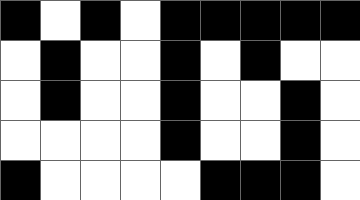[["black", "white", "black", "white", "black", "black", "black", "black", "black"], ["white", "black", "white", "white", "black", "white", "black", "white", "white"], ["white", "black", "white", "white", "black", "white", "white", "black", "white"], ["white", "white", "white", "white", "black", "white", "white", "black", "white"], ["black", "white", "white", "white", "white", "black", "black", "black", "white"]]